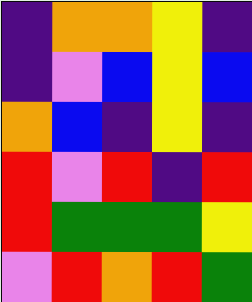[["indigo", "orange", "orange", "yellow", "indigo"], ["indigo", "violet", "blue", "yellow", "blue"], ["orange", "blue", "indigo", "yellow", "indigo"], ["red", "violet", "red", "indigo", "red"], ["red", "green", "green", "green", "yellow"], ["violet", "red", "orange", "red", "green"]]